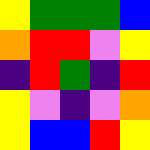[["yellow", "green", "green", "green", "blue"], ["orange", "red", "red", "violet", "yellow"], ["indigo", "red", "green", "indigo", "red"], ["yellow", "violet", "indigo", "violet", "orange"], ["yellow", "blue", "blue", "red", "yellow"]]